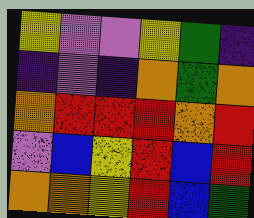[["yellow", "violet", "violet", "yellow", "green", "indigo"], ["indigo", "violet", "indigo", "orange", "green", "orange"], ["orange", "red", "red", "red", "orange", "red"], ["violet", "blue", "yellow", "red", "blue", "red"], ["orange", "orange", "yellow", "red", "blue", "green"]]